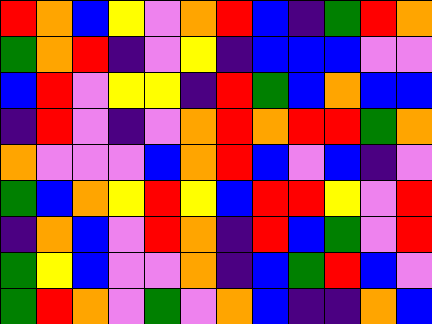[["red", "orange", "blue", "yellow", "violet", "orange", "red", "blue", "indigo", "green", "red", "orange"], ["green", "orange", "red", "indigo", "violet", "yellow", "indigo", "blue", "blue", "blue", "violet", "violet"], ["blue", "red", "violet", "yellow", "yellow", "indigo", "red", "green", "blue", "orange", "blue", "blue"], ["indigo", "red", "violet", "indigo", "violet", "orange", "red", "orange", "red", "red", "green", "orange"], ["orange", "violet", "violet", "violet", "blue", "orange", "red", "blue", "violet", "blue", "indigo", "violet"], ["green", "blue", "orange", "yellow", "red", "yellow", "blue", "red", "red", "yellow", "violet", "red"], ["indigo", "orange", "blue", "violet", "red", "orange", "indigo", "red", "blue", "green", "violet", "red"], ["green", "yellow", "blue", "violet", "violet", "orange", "indigo", "blue", "green", "red", "blue", "violet"], ["green", "red", "orange", "violet", "green", "violet", "orange", "blue", "indigo", "indigo", "orange", "blue"]]